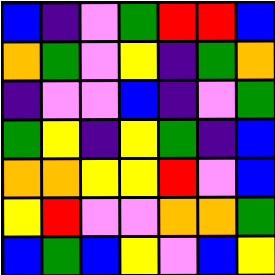[["blue", "indigo", "violet", "green", "red", "red", "blue"], ["orange", "green", "violet", "yellow", "indigo", "green", "orange"], ["indigo", "violet", "violet", "blue", "indigo", "violet", "green"], ["green", "yellow", "indigo", "yellow", "green", "indigo", "blue"], ["orange", "orange", "yellow", "yellow", "red", "violet", "blue"], ["yellow", "red", "violet", "violet", "orange", "orange", "green"], ["blue", "green", "blue", "yellow", "violet", "blue", "yellow"]]